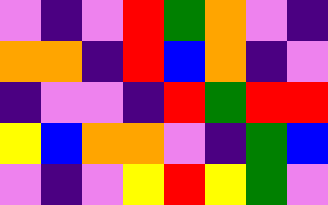[["violet", "indigo", "violet", "red", "green", "orange", "violet", "indigo"], ["orange", "orange", "indigo", "red", "blue", "orange", "indigo", "violet"], ["indigo", "violet", "violet", "indigo", "red", "green", "red", "red"], ["yellow", "blue", "orange", "orange", "violet", "indigo", "green", "blue"], ["violet", "indigo", "violet", "yellow", "red", "yellow", "green", "violet"]]